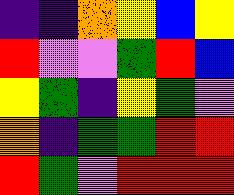[["indigo", "indigo", "orange", "yellow", "blue", "yellow"], ["red", "violet", "violet", "green", "red", "blue"], ["yellow", "green", "indigo", "yellow", "green", "violet"], ["orange", "indigo", "green", "green", "red", "red"], ["red", "green", "violet", "red", "red", "red"]]